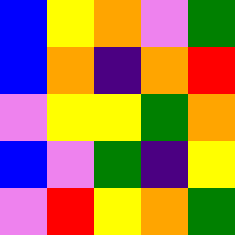[["blue", "yellow", "orange", "violet", "green"], ["blue", "orange", "indigo", "orange", "red"], ["violet", "yellow", "yellow", "green", "orange"], ["blue", "violet", "green", "indigo", "yellow"], ["violet", "red", "yellow", "orange", "green"]]